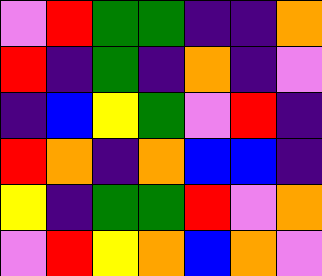[["violet", "red", "green", "green", "indigo", "indigo", "orange"], ["red", "indigo", "green", "indigo", "orange", "indigo", "violet"], ["indigo", "blue", "yellow", "green", "violet", "red", "indigo"], ["red", "orange", "indigo", "orange", "blue", "blue", "indigo"], ["yellow", "indigo", "green", "green", "red", "violet", "orange"], ["violet", "red", "yellow", "orange", "blue", "orange", "violet"]]